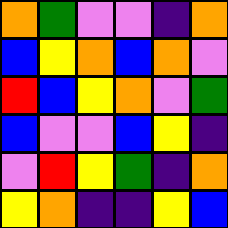[["orange", "green", "violet", "violet", "indigo", "orange"], ["blue", "yellow", "orange", "blue", "orange", "violet"], ["red", "blue", "yellow", "orange", "violet", "green"], ["blue", "violet", "violet", "blue", "yellow", "indigo"], ["violet", "red", "yellow", "green", "indigo", "orange"], ["yellow", "orange", "indigo", "indigo", "yellow", "blue"]]